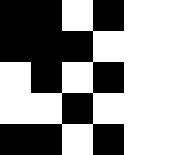[["black", "black", "white", "black", "white", "white"], ["black", "black", "black", "white", "white", "white"], ["white", "black", "white", "black", "white", "white"], ["white", "white", "black", "white", "white", "white"], ["black", "black", "white", "black", "white", "white"]]